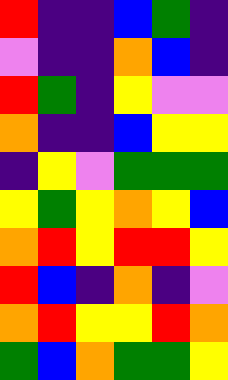[["red", "indigo", "indigo", "blue", "green", "indigo"], ["violet", "indigo", "indigo", "orange", "blue", "indigo"], ["red", "green", "indigo", "yellow", "violet", "violet"], ["orange", "indigo", "indigo", "blue", "yellow", "yellow"], ["indigo", "yellow", "violet", "green", "green", "green"], ["yellow", "green", "yellow", "orange", "yellow", "blue"], ["orange", "red", "yellow", "red", "red", "yellow"], ["red", "blue", "indigo", "orange", "indigo", "violet"], ["orange", "red", "yellow", "yellow", "red", "orange"], ["green", "blue", "orange", "green", "green", "yellow"]]